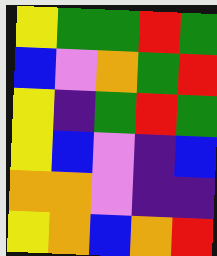[["yellow", "green", "green", "red", "green"], ["blue", "violet", "orange", "green", "red"], ["yellow", "indigo", "green", "red", "green"], ["yellow", "blue", "violet", "indigo", "blue"], ["orange", "orange", "violet", "indigo", "indigo"], ["yellow", "orange", "blue", "orange", "red"]]